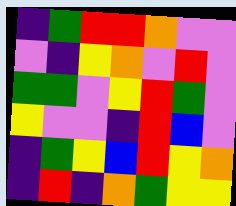[["indigo", "green", "red", "red", "orange", "violet", "violet"], ["violet", "indigo", "yellow", "orange", "violet", "red", "violet"], ["green", "green", "violet", "yellow", "red", "green", "violet"], ["yellow", "violet", "violet", "indigo", "red", "blue", "violet"], ["indigo", "green", "yellow", "blue", "red", "yellow", "orange"], ["indigo", "red", "indigo", "orange", "green", "yellow", "yellow"]]